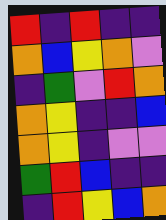[["red", "indigo", "red", "indigo", "indigo"], ["orange", "blue", "yellow", "orange", "violet"], ["indigo", "green", "violet", "red", "orange"], ["orange", "yellow", "indigo", "indigo", "blue"], ["orange", "yellow", "indigo", "violet", "violet"], ["green", "red", "blue", "indigo", "indigo"], ["indigo", "red", "yellow", "blue", "orange"]]